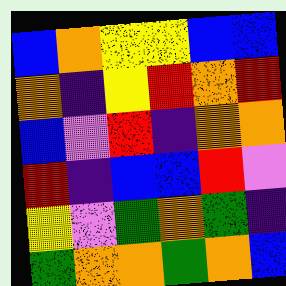[["blue", "orange", "yellow", "yellow", "blue", "blue"], ["orange", "indigo", "yellow", "red", "orange", "red"], ["blue", "violet", "red", "indigo", "orange", "orange"], ["red", "indigo", "blue", "blue", "red", "violet"], ["yellow", "violet", "green", "orange", "green", "indigo"], ["green", "orange", "orange", "green", "orange", "blue"]]